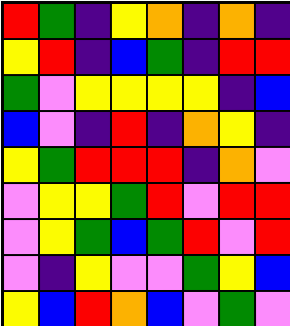[["red", "green", "indigo", "yellow", "orange", "indigo", "orange", "indigo"], ["yellow", "red", "indigo", "blue", "green", "indigo", "red", "red"], ["green", "violet", "yellow", "yellow", "yellow", "yellow", "indigo", "blue"], ["blue", "violet", "indigo", "red", "indigo", "orange", "yellow", "indigo"], ["yellow", "green", "red", "red", "red", "indigo", "orange", "violet"], ["violet", "yellow", "yellow", "green", "red", "violet", "red", "red"], ["violet", "yellow", "green", "blue", "green", "red", "violet", "red"], ["violet", "indigo", "yellow", "violet", "violet", "green", "yellow", "blue"], ["yellow", "blue", "red", "orange", "blue", "violet", "green", "violet"]]